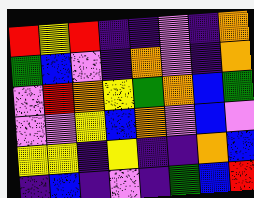[["red", "yellow", "red", "indigo", "indigo", "violet", "indigo", "orange"], ["green", "blue", "violet", "indigo", "orange", "violet", "indigo", "orange"], ["violet", "red", "orange", "yellow", "green", "orange", "blue", "green"], ["violet", "violet", "yellow", "blue", "orange", "violet", "blue", "violet"], ["yellow", "yellow", "indigo", "yellow", "indigo", "indigo", "orange", "blue"], ["indigo", "blue", "indigo", "violet", "indigo", "green", "blue", "red"]]